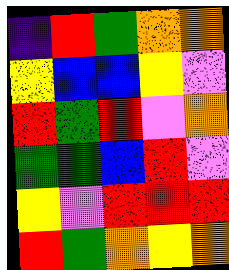[["indigo", "red", "green", "orange", "orange"], ["yellow", "blue", "blue", "yellow", "violet"], ["red", "green", "red", "violet", "orange"], ["green", "green", "blue", "red", "violet"], ["yellow", "violet", "red", "red", "red"], ["red", "green", "orange", "yellow", "orange"]]